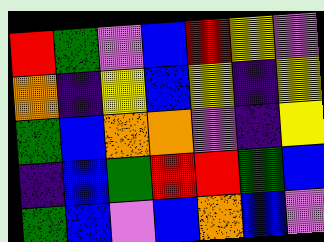[["red", "green", "violet", "blue", "red", "yellow", "violet"], ["orange", "indigo", "yellow", "blue", "yellow", "indigo", "yellow"], ["green", "blue", "orange", "orange", "violet", "indigo", "yellow"], ["indigo", "blue", "green", "red", "red", "green", "blue"], ["green", "blue", "violet", "blue", "orange", "blue", "violet"]]